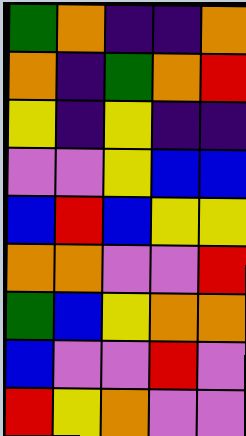[["green", "orange", "indigo", "indigo", "orange"], ["orange", "indigo", "green", "orange", "red"], ["yellow", "indigo", "yellow", "indigo", "indigo"], ["violet", "violet", "yellow", "blue", "blue"], ["blue", "red", "blue", "yellow", "yellow"], ["orange", "orange", "violet", "violet", "red"], ["green", "blue", "yellow", "orange", "orange"], ["blue", "violet", "violet", "red", "violet"], ["red", "yellow", "orange", "violet", "violet"]]